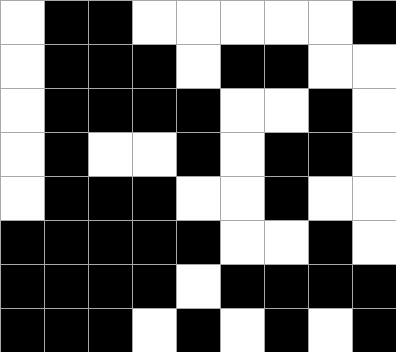[["white", "black", "black", "white", "white", "white", "white", "white", "black"], ["white", "black", "black", "black", "white", "black", "black", "white", "white"], ["white", "black", "black", "black", "black", "white", "white", "black", "white"], ["white", "black", "white", "white", "black", "white", "black", "black", "white"], ["white", "black", "black", "black", "white", "white", "black", "white", "white"], ["black", "black", "black", "black", "black", "white", "white", "black", "white"], ["black", "black", "black", "black", "white", "black", "black", "black", "black"], ["black", "black", "black", "white", "black", "white", "black", "white", "black"]]